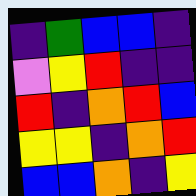[["indigo", "green", "blue", "blue", "indigo"], ["violet", "yellow", "red", "indigo", "indigo"], ["red", "indigo", "orange", "red", "blue"], ["yellow", "yellow", "indigo", "orange", "red"], ["blue", "blue", "orange", "indigo", "yellow"]]